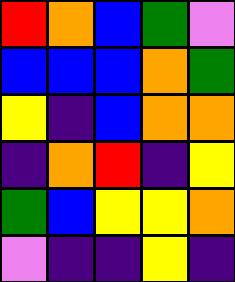[["red", "orange", "blue", "green", "violet"], ["blue", "blue", "blue", "orange", "green"], ["yellow", "indigo", "blue", "orange", "orange"], ["indigo", "orange", "red", "indigo", "yellow"], ["green", "blue", "yellow", "yellow", "orange"], ["violet", "indigo", "indigo", "yellow", "indigo"]]